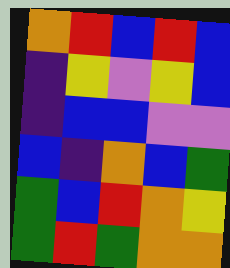[["orange", "red", "blue", "red", "blue"], ["indigo", "yellow", "violet", "yellow", "blue"], ["indigo", "blue", "blue", "violet", "violet"], ["blue", "indigo", "orange", "blue", "green"], ["green", "blue", "red", "orange", "yellow"], ["green", "red", "green", "orange", "orange"]]